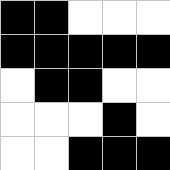[["black", "black", "white", "white", "white"], ["black", "black", "black", "black", "black"], ["white", "black", "black", "white", "white"], ["white", "white", "white", "black", "white"], ["white", "white", "black", "black", "black"]]